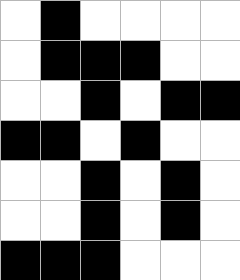[["white", "black", "white", "white", "white", "white"], ["white", "black", "black", "black", "white", "white"], ["white", "white", "black", "white", "black", "black"], ["black", "black", "white", "black", "white", "white"], ["white", "white", "black", "white", "black", "white"], ["white", "white", "black", "white", "black", "white"], ["black", "black", "black", "white", "white", "white"]]